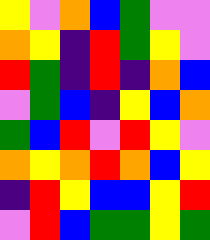[["yellow", "violet", "orange", "blue", "green", "violet", "violet"], ["orange", "yellow", "indigo", "red", "green", "yellow", "violet"], ["red", "green", "indigo", "red", "indigo", "orange", "blue"], ["violet", "green", "blue", "indigo", "yellow", "blue", "orange"], ["green", "blue", "red", "violet", "red", "yellow", "violet"], ["orange", "yellow", "orange", "red", "orange", "blue", "yellow"], ["indigo", "red", "yellow", "blue", "blue", "yellow", "red"], ["violet", "red", "blue", "green", "green", "yellow", "green"]]